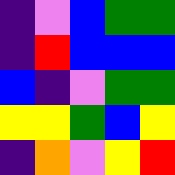[["indigo", "violet", "blue", "green", "green"], ["indigo", "red", "blue", "blue", "blue"], ["blue", "indigo", "violet", "green", "green"], ["yellow", "yellow", "green", "blue", "yellow"], ["indigo", "orange", "violet", "yellow", "red"]]